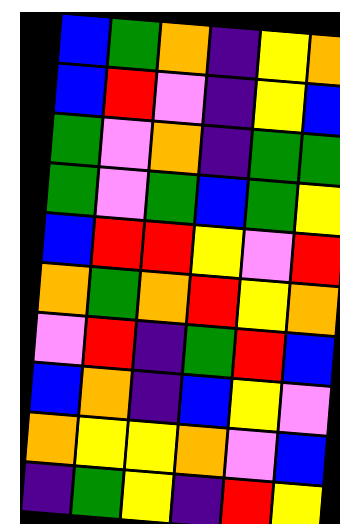[["blue", "green", "orange", "indigo", "yellow", "orange"], ["blue", "red", "violet", "indigo", "yellow", "blue"], ["green", "violet", "orange", "indigo", "green", "green"], ["green", "violet", "green", "blue", "green", "yellow"], ["blue", "red", "red", "yellow", "violet", "red"], ["orange", "green", "orange", "red", "yellow", "orange"], ["violet", "red", "indigo", "green", "red", "blue"], ["blue", "orange", "indigo", "blue", "yellow", "violet"], ["orange", "yellow", "yellow", "orange", "violet", "blue"], ["indigo", "green", "yellow", "indigo", "red", "yellow"]]